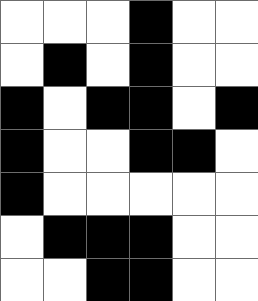[["white", "white", "white", "black", "white", "white"], ["white", "black", "white", "black", "white", "white"], ["black", "white", "black", "black", "white", "black"], ["black", "white", "white", "black", "black", "white"], ["black", "white", "white", "white", "white", "white"], ["white", "black", "black", "black", "white", "white"], ["white", "white", "black", "black", "white", "white"]]